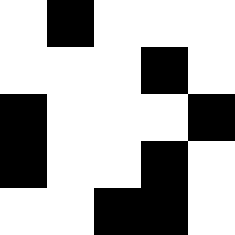[["white", "black", "white", "white", "white"], ["white", "white", "white", "black", "white"], ["black", "white", "white", "white", "black"], ["black", "white", "white", "black", "white"], ["white", "white", "black", "black", "white"]]